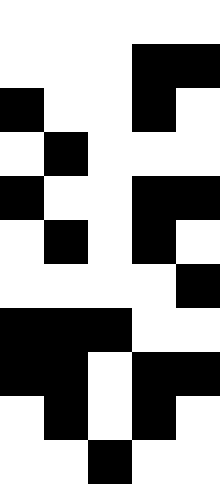[["white", "white", "white", "white", "white"], ["white", "white", "white", "black", "black"], ["black", "white", "white", "black", "white"], ["white", "black", "white", "white", "white"], ["black", "white", "white", "black", "black"], ["white", "black", "white", "black", "white"], ["white", "white", "white", "white", "black"], ["black", "black", "black", "white", "white"], ["black", "black", "white", "black", "black"], ["white", "black", "white", "black", "white"], ["white", "white", "black", "white", "white"]]